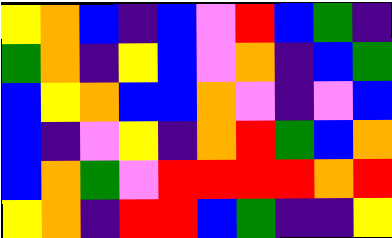[["yellow", "orange", "blue", "indigo", "blue", "violet", "red", "blue", "green", "indigo"], ["green", "orange", "indigo", "yellow", "blue", "violet", "orange", "indigo", "blue", "green"], ["blue", "yellow", "orange", "blue", "blue", "orange", "violet", "indigo", "violet", "blue"], ["blue", "indigo", "violet", "yellow", "indigo", "orange", "red", "green", "blue", "orange"], ["blue", "orange", "green", "violet", "red", "red", "red", "red", "orange", "red"], ["yellow", "orange", "indigo", "red", "red", "blue", "green", "indigo", "indigo", "yellow"]]